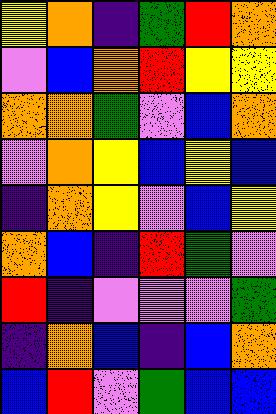[["yellow", "orange", "indigo", "green", "red", "orange"], ["violet", "blue", "orange", "red", "yellow", "yellow"], ["orange", "orange", "green", "violet", "blue", "orange"], ["violet", "orange", "yellow", "blue", "yellow", "blue"], ["indigo", "orange", "yellow", "violet", "blue", "yellow"], ["orange", "blue", "indigo", "red", "green", "violet"], ["red", "indigo", "violet", "violet", "violet", "green"], ["indigo", "orange", "blue", "indigo", "blue", "orange"], ["blue", "red", "violet", "green", "blue", "blue"]]